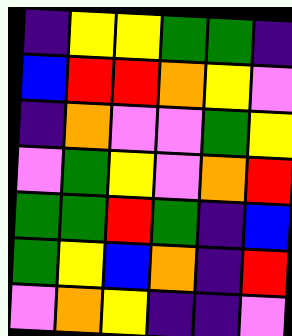[["indigo", "yellow", "yellow", "green", "green", "indigo"], ["blue", "red", "red", "orange", "yellow", "violet"], ["indigo", "orange", "violet", "violet", "green", "yellow"], ["violet", "green", "yellow", "violet", "orange", "red"], ["green", "green", "red", "green", "indigo", "blue"], ["green", "yellow", "blue", "orange", "indigo", "red"], ["violet", "orange", "yellow", "indigo", "indigo", "violet"]]